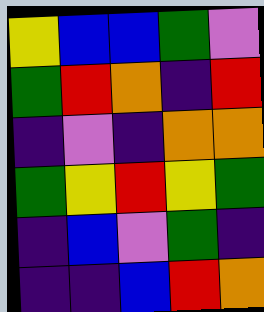[["yellow", "blue", "blue", "green", "violet"], ["green", "red", "orange", "indigo", "red"], ["indigo", "violet", "indigo", "orange", "orange"], ["green", "yellow", "red", "yellow", "green"], ["indigo", "blue", "violet", "green", "indigo"], ["indigo", "indigo", "blue", "red", "orange"]]